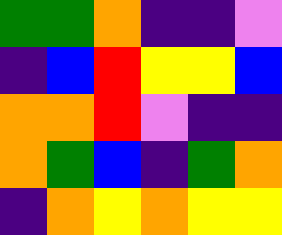[["green", "green", "orange", "indigo", "indigo", "violet"], ["indigo", "blue", "red", "yellow", "yellow", "blue"], ["orange", "orange", "red", "violet", "indigo", "indigo"], ["orange", "green", "blue", "indigo", "green", "orange"], ["indigo", "orange", "yellow", "orange", "yellow", "yellow"]]